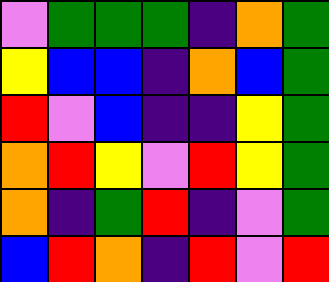[["violet", "green", "green", "green", "indigo", "orange", "green"], ["yellow", "blue", "blue", "indigo", "orange", "blue", "green"], ["red", "violet", "blue", "indigo", "indigo", "yellow", "green"], ["orange", "red", "yellow", "violet", "red", "yellow", "green"], ["orange", "indigo", "green", "red", "indigo", "violet", "green"], ["blue", "red", "orange", "indigo", "red", "violet", "red"]]